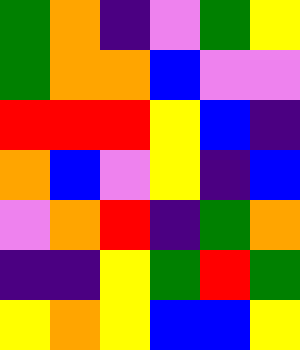[["green", "orange", "indigo", "violet", "green", "yellow"], ["green", "orange", "orange", "blue", "violet", "violet"], ["red", "red", "red", "yellow", "blue", "indigo"], ["orange", "blue", "violet", "yellow", "indigo", "blue"], ["violet", "orange", "red", "indigo", "green", "orange"], ["indigo", "indigo", "yellow", "green", "red", "green"], ["yellow", "orange", "yellow", "blue", "blue", "yellow"]]